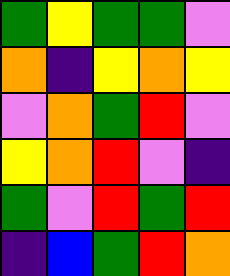[["green", "yellow", "green", "green", "violet"], ["orange", "indigo", "yellow", "orange", "yellow"], ["violet", "orange", "green", "red", "violet"], ["yellow", "orange", "red", "violet", "indigo"], ["green", "violet", "red", "green", "red"], ["indigo", "blue", "green", "red", "orange"]]